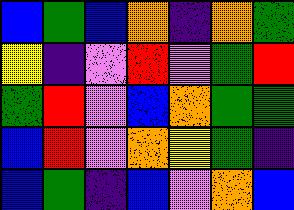[["blue", "green", "blue", "orange", "indigo", "orange", "green"], ["yellow", "indigo", "violet", "red", "violet", "green", "red"], ["green", "red", "violet", "blue", "orange", "green", "green"], ["blue", "red", "violet", "orange", "yellow", "green", "indigo"], ["blue", "green", "indigo", "blue", "violet", "orange", "blue"]]